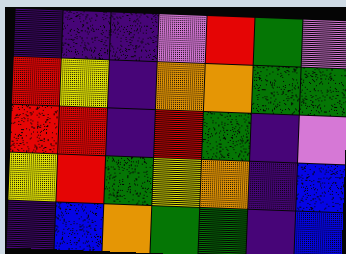[["indigo", "indigo", "indigo", "violet", "red", "green", "violet"], ["red", "yellow", "indigo", "orange", "orange", "green", "green"], ["red", "red", "indigo", "red", "green", "indigo", "violet"], ["yellow", "red", "green", "yellow", "orange", "indigo", "blue"], ["indigo", "blue", "orange", "green", "green", "indigo", "blue"]]